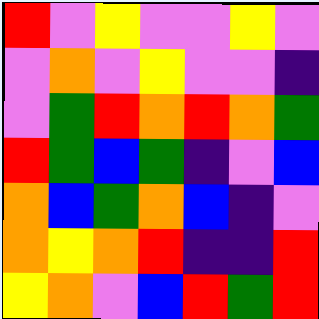[["red", "violet", "yellow", "violet", "violet", "yellow", "violet"], ["violet", "orange", "violet", "yellow", "violet", "violet", "indigo"], ["violet", "green", "red", "orange", "red", "orange", "green"], ["red", "green", "blue", "green", "indigo", "violet", "blue"], ["orange", "blue", "green", "orange", "blue", "indigo", "violet"], ["orange", "yellow", "orange", "red", "indigo", "indigo", "red"], ["yellow", "orange", "violet", "blue", "red", "green", "red"]]